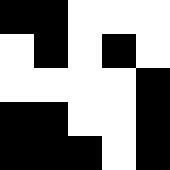[["black", "black", "white", "white", "white"], ["white", "black", "white", "black", "white"], ["white", "white", "white", "white", "black"], ["black", "black", "white", "white", "black"], ["black", "black", "black", "white", "black"]]